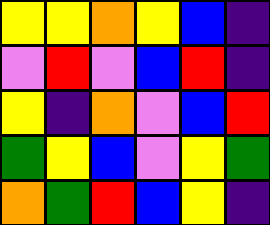[["yellow", "yellow", "orange", "yellow", "blue", "indigo"], ["violet", "red", "violet", "blue", "red", "indigo"], ["yellow", "indigo", "orange", "violet", "blue", "red"], ["green", "yellow", "blue", "violet", "yellow", "green"], ["orange", "green", "red", "blue", "yellow", "indigo"]]